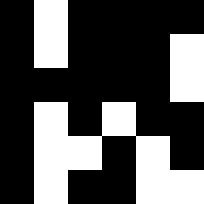[["black", "white", "black", "black", "black", "black"], ["black", "white", "black", "black", "black", "white"], ["black", "black", "black", "black", "black", "white"], ["black", "white", "black", "white", "black", "black"], ["black", "white", "white", "black", "white", "black"], ["black", "white", "black", "black", "white", "white"]]